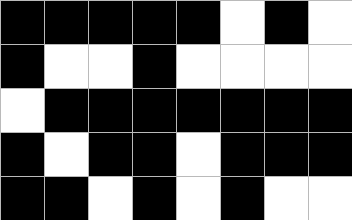[["black", "black", "black", "black", "black", "white", "black", "white"], ["black", "white", "white", "black", "white", "white", "white", "white"], ["white", "black", "black", "black", "black", "black", "black", "black"], ["black", "white", "black", "black", "white", "black", "black", "black"], ["black", "black", "white", "black", "white", "black", "white", "white"]]